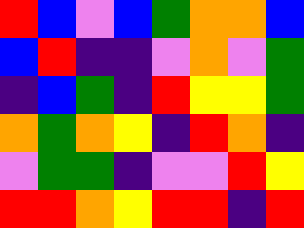[["red", "blue", "violet", "blue", "green", "orange", "orange", "blue"], ["blue", "red", "indigo", "indigo", "violet", "orange", "violet", "green"], ["indigo", "blue", "green", "indigo", "red", "yellow", "yellow", "green"], ["orange", "green", "orange", "yellow", "indigo", "red", "orange", "indigo"], ["violet", "green", "green", "indigo", "violet", "violet", "red", "yellow"], ["red", "red", "orange", "yellow", "red", "red", "indigo", "red"]]